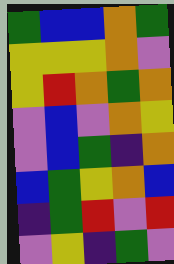[["green", "blue", "blue", "orange", "green"], ["yellow", "yellow", "yellow", "orange", "violet"], ["yellow", "red", "orange", "green", "orange"], ["violet", "blue", "violet", "orange", "yellow"], ["violet", "blue", "green", "indigo", "orange"], ["blue", "green", "yellow", "orange", "blue"], ["indigo", "green", "red", "violet", "red"], ["violet", "yellow", "indigo", "green", "violet"]]